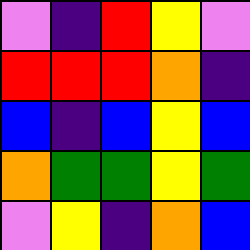[["violet", "indigo", "red", "yellow", "violet"], ["red", "red", "red", "orange", "indigo"], ["blue", "indigo", "blue", "yellow", "blue"], ["orange", "green", "green", "yellow", "green"], ["violet", "yellow", "indigo", "orange", "blue"]]